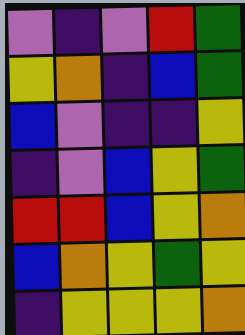[["violet", "indigo", "violet", "red", "green"], ["yellow", "orange", "indigo", "blue", "green"], ["blue", "violet", "indigo", "indigo", "yellow"], ["indigo", "violet", "blue", "yellow", "green"], ["red", "red", "blue", "yellow", "orange"], ["blue", "orange", "yellow", "green", "yellow"], ["indigo", "yellow", "yellow", "yellow", "orange"]]